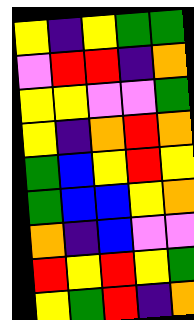[["yellow", "indigo", "yellow", "green", "green"], ["violet", "red", "red", "indigo", "orange"], ["yellow", "yellow", "violet", "violet", "green"], ["yellow", "indigo", "orange", "red", "orange"], ["green", "blue", "yellow", "red", "yellow"], ["green", "blue", "blue", "yellow", "orange"], ["orange", "indigo", "blue", "violet", "violet"], ["red", "yellow", "red", "yellow", "green"], ["yellow", "green", "red", "indigo", "orange"]]